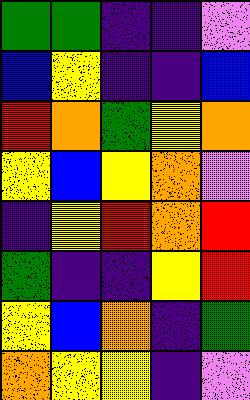[["green", "green", "indigo", "indigo", "violet"], ["blue", "yellow", "indigo", "indigo", "blue"], ["red", "orange", "green", "yellow", "orange"], ["yellow", "blue", "yellow", "orange", "violet"], ["indigo", "yellow", "red", "orange", "red"], ["green", "indigo", "indigo", "yellow", "red"], ["yellow", "blue", "orange", "indigo", "green"], ["orange", "yellow", "yellow", "indigo", "violet"]]